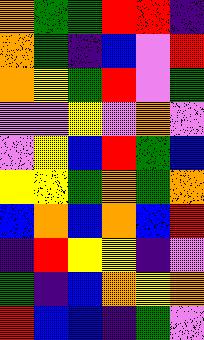[["orange", "green", "green", "red", "red", "indigo"], ["orange", "green", "indigo", "blue", "violet", "red"], ["orange", "yellow", "green", "red", "violet", "green"], ["violet", "violet", "yellow", "violet", "orange", "violet"], ["violet", "yellow", "blue", "red", "green", "blue"], ["yellow", "yellow", "green", "orange", "green", "orange"], ["blue", "orange", "blue", "orange", "blue", "red"], ["indigo", "red", "yellow", "yellow", "indigo", "violet"], ["green", "indigo", "blue", "orange", "yellow", "orange"], ["red", "blue", "blue", "indigo", "green", "violet"]]